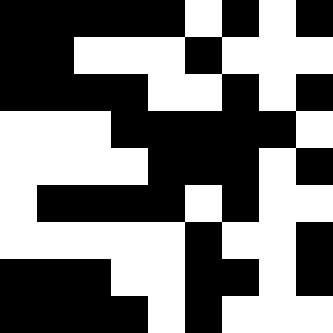[["black", "black", "black", "black", "black", "white", "black", "white", "black"], ["black", "black", "white", "white", "white", "black", "white", "white", "white"], ["black", "black", "black", "black", "white", "white", "black", "white", "black"], ["white", "white", "white", "black", "black", "black", "black", "black", "white"], ["white", "white", "white", "white", "black", "black", "black", "white", "black"], ["white", "black", "black", "black", "black", "white", "black", "white", "white"], ["white", "white", "white", "white", "white", "black", "white", "white", "black"], ["black", "black", "black", "white", "white", "black", "black", "white", "black"], ["black", "black", "black", "black", "white", "black", "white", "white", "white"]]